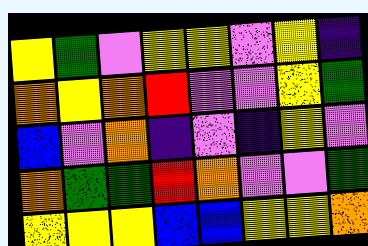[["yellow", "green", "violet", "yellow", "yellow", "violet", "yellow", "indigo"], ["orange", "yellow", "orange", "red", "violet", "violet", "yellow", "green"], ["blue", "violet", "orange", "indigo", "violet", "indigo", "yellow", "violet"], ["orange", "green", "green", "red", "orange", "violet", "violet", "green"], ["yellow", "yellow", "yellow", "blue", "blue", "yellow", "yellow", "orange"]]